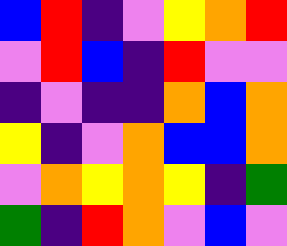[["blue", "red", "indigo", "violet", "yellow", "orange", "red"], ["violet", "red", "blue", "indigo", "red", "violet", "violet"], ["indigo", "violet", "indigo", "indigo", "orange", "blue", "orange"], ["yellow", "indigo", "violet", "orange", "blue", "blue", "orange"], ["violet", "orange", "yellow", "orange", "yellow", "indigo", "green"], ["green", "indigo", "red", "orange", "violet", "blue", "violet"]]